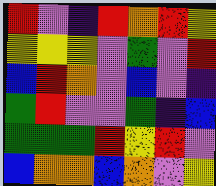[["red", "violet", "indigo", "red", "orange", "red", "yellow"], ["yellow", "yellow", "yellow", "violet", "green", "violet", "red"], ["blue", "red", "orange", "violet", "blue", "violet", "indigo"], ["green", "red", "violet", "violet", "green", "indigo", "blue"], ["green", "green", "green", "red", "yellow", "red", "violet"], ["blue", "orange", "orange", "blue", "orange", "violet", "yellow"]]